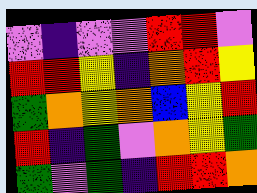[["violet", "indigo", "violet", "violet", "red", "red", "violet"], ["red", "red", "yellow", "indigo", "orange", "red", "yellow"], ["green", "orange", "yellow", "orange", "blue", "yellow", "red"], ["red", "indigo", "green", "violet", "orange", "yellow", "green"], ["green", "violet", "green", "indigo", "red", "red", "orange"]]